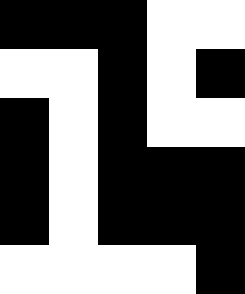[["black", "black", "black", "white", "white"], ["white", "white", "black", "white", "black"], ["black", "white", "black", "white", "white"], ["black", "white", "black", "black", "black"], ["black", "white", "black", "black", "black"], ["white", "white", "white", "white", "black"]]